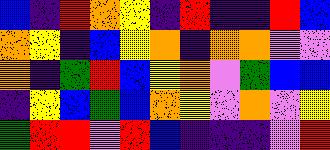[["blue", "indigo", "red", "orange", "yellow", "indigo", "red", "indigo", "indigo", "red", "blue"], ["orange", "yellow", "indigo", "blue", "yellow", "orange", "indigo", "orange", "orange", "violet", "violet"], ["orange", "indigo", "green", "red", "blue", "yellow", "orange", "violet", "green", "blue", "blue"], ["indigo", "yellow", "blue", "green", "blue", "orange", "yellow", "violet", "orange", "violet", "yellow"], ["green", "red", "red", "violet", "red", "blue", "indigo", "indigo", "indigo", "violet", "red"]]